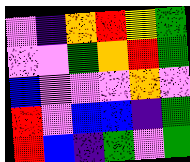[["violet", "indigo", "orange", "red", "yellow", "green"], ["violet", "violet", "green", "orange", "red", "green"], ["blue", "violet", "violet", "violet", "orange", "violet"], ["red", "violet", "blue", "blue", "indigo", "green"], ["red", "blue", "indigo", "green", "violet", "green"]]